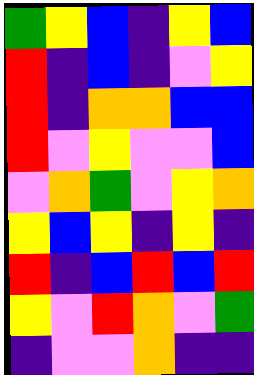[["green", "yellow", "blue", "indigo", "yellow", "blue"], ["red", "indigo", "blue", "indigo", "violet", "yellow"], ["red", "indigo", "orange", "orange", "blue", "blue"], ["red", "violet", "yellow", "violet", "violet", "blue"], ["violet", "orange", "green", "violet", "yellow", "orange"], ["yellow", "blue", "yellow", "indigo", "yellow", "indigo"], ["red", "indigo", "blue", "red", "blue", "red"], ["yellow", "violet", "red", "orange", "violet", "green"], ["indigo", "violet", "violet", "orange", "indigo", "indigo"]]